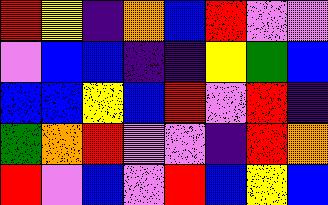[["red", "yellow", "indigo", "orange", "blue", "red", "violet", "violet"], ["violet", "blue", "blue", "indigo", "indigo", "yellow", "green", "blue"], ["blue", "blue", "yellow", "blue", "red", "violet", "red", "indigo"], ["green", "orange", "red", "violet", "violet", "indigo", "red", "orange"], ["red", "violet", "blue", "violet", "red", "blue", "yellow", "blue"]]